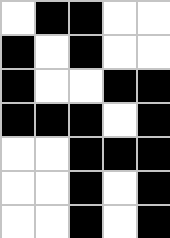[["white", "black", "black", "white", "white"], ["black", "white", "black", "white", "white"], ["black", "white", "white", "black", "black"], ["black", "black", "black", "white", "black"], ["white", "white", "black", "black", "black"], ["white", "white", "black", "white", "black"], ["white", "white", "black", "white", "black"]]